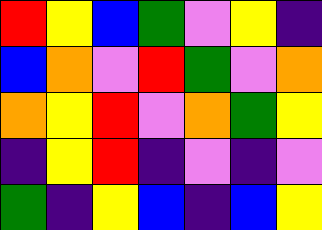[["red", "yellow", "blue", "green", "violet", "yellow", "indigo"], ["blue", "orange", "violet", "red", "green", "violet", "orange"], ["orange", "yellow", "red", "violet", "orange", "green", "yellow"], ["indigo", "yellow", "red", "indigo", "violet", "indigo", "violet"], ["green", "indigo", "yellow", "blue", "indigo", "blue", "yellow"]]